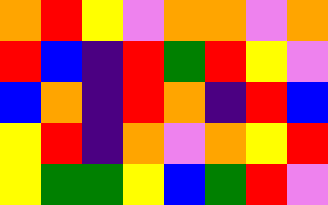[["orange", "red", "yellow", "violet", "orange", "orange", "violet", "orange"], ["red", "blue", "indigo", "red", "green", "red", "yellow", "violet"], ["blue", "orange", "indigo", "red", "orange", "indigo", "red", "blue"], ["yellow", "red", "indigo", "orange", "violet", "orange", "yellow", "red"], ["yellow", "green", "green", "yellow", "blue", "green", "red", "violet"]]